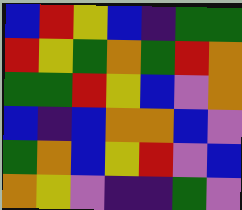[["blue", "red", "yellow", "blue", "indigo", "green", "green"], ["red", "yellow", "green", "orange", "green", "red", "orange"], ["green", "green", "red", "yellow", "blue", "violet", "orange"], ["blue", "indigo", "blue", "orange", "orange", "blue", "violet"], ["green", "orange", "blue", "yellow", "red", "violet", "blue"], ["orange", "yellow", "violet", "indigo", "indigo", "green", "violet"]]